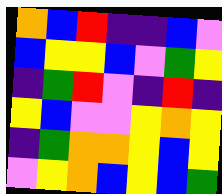[["orange", "blue", "red", "indigo", "indigo", "blue", "violet"], ["blue", "yellow", "yellow", "blue", "violet", "green", "yellow"], ["indigo", "green", "red", "violet", "indigo", "red", "indigo"], ["yellow", "blue", "violet", "violet", "yellow", "orange", "yellow"], ["indigo", "green", "orange", "orange", "yellow", "blue", "yellow"], ["violet", "yellow", "orange", "blue", "yellow", "blue", "green"]]